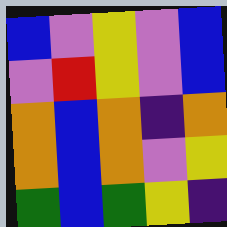[["blue", "violet", "yellow", "violet", "blue"], ["violet", "red", "yellow", "violet", "blue"], ["orange", "blue", "orange", "indigo", "orange"], ["orange", "blue", "orange", "violet", "yellow"], ["green", "blue", "green", "yellow", "indigo"]]